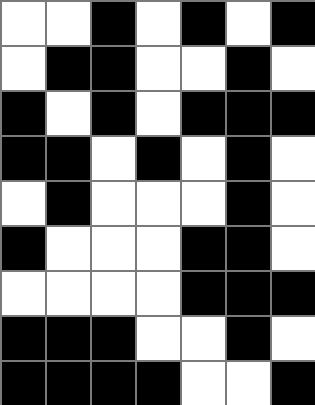[["white", "white", "black", "white", "black", "white", "black"], ["white", "black", "black", "white", "white", "black", "white"], ["black", "white", "black", "white", "black", "black", "black"], ["black", "black", "white", "black", "white", "black", "white"], ["white", "black", "white", "white", "white", "black", "white"], ["black", "white", "white", "white", "black", "black", "white"], ["white", "white", "white", "white", "black", "black", "black"], ["black", "black", "black", "white", "white", "black", "white"], ["black", "black", "black", "black", "white", "white", "black"]]